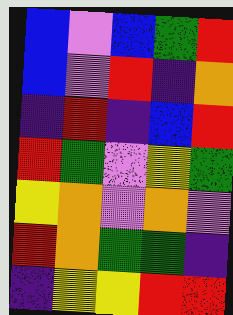[["blue", "violet", "blue", "green", "red"], ["blue", "violet", "red", "indigo", "orange"], ["indigo", "red", "indigo", "blue", "red"], ["red", "green", "violet", "yellow", "green"], ["yellow", "orange", "violet", "orange", "violet"], ["red", "orange", "green", "green", "indigo"], ["indigo", "yellow", "yellow", "red", "red"]]